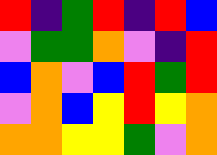[["red", "indigo", "green", "red", "indigo", "red", "blue"], ["violet", "green", "green", "orange", "violet", "indigo", "red"], ["blue", "orange", "violet", "blue", "red", "green", "red"], ["violet", "orange", "blue", "yellow", "red", "yellow", "orange"], ["orange", "orange", "yellow", "yellow", "green", "violet", "orange"]]